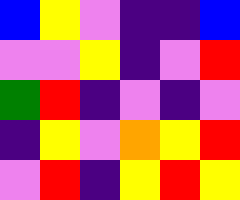[["blue", "yellow", "violet", "indigo", "indigo", "blue"], ["violet", "violet", "yellow", "indigo", "violet", "red"], ["green", "red", "indigo", "violet", "indigo", "violet"], ["indigo", "yellow", "violet", "orange", "yellow", "red"], ["violet", "red", "indigo", "yellow", "red", "yellow"]]